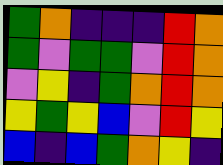[["green", "orange", "indigo", "indigo", "indigo", "red", "orange"], ["green", "violet", "green", "green", "violet", "red", "orange"], ["violet", "yellow", "indigo", "green", "orange", "red", "orange"], ["yellow", "green", "yellow", "blue", "violet", "red", "yellow"], ["blue", "indigo", "blue", "green", "orange", "yellow", "indigo"]]